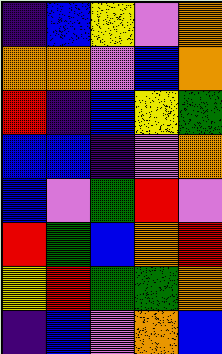[["indigo", "blue", "yellow", "violet", "orange"], ["orange", "orange", "violet", "blue", "orange"], ["red", "indigo", "blue", "yellow", "green"], ["blue", "blue", "indigo", "violet", "orange"], ["blue", "violet", "green", "red", "violet"], ["red", "green", "blue", "orange", "red"], ["yellow", "red", "green", "green", "orange"], ["indigo", "blue", "violet", "orange", "blue"]]